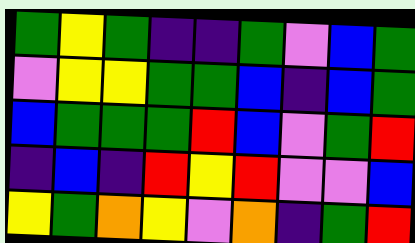[["green", "yellow", "green", "indigo", "indigo", "green", "violet", "blue", "green"], ["violet", "yellow", "yellow", "green", "green", "blue", "indigo", "blue", "green"], ["blue", "green", "green", "green", "red", "blue", "violet", "green", "red"], ["indigo", "blue", "indigo", "red", "yellow", "red", "violet", "violet", "blue"], ["yellow", "green", "orange", "yellow", "violet", "orange", "indigo", "green", "red"]]